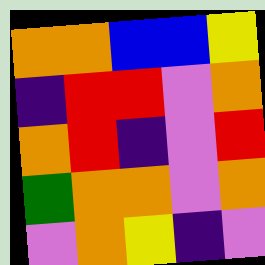[["orange", "orange", "blue", "blue", "yellow"], ["indigo", "red", "red", "violet", "orange"], ["orange", "red", "indigo", "violet", "red"], ["green", "orange", "orange", "violet", "orange"], ["violet", "orange", "yellow", "indigo", "violet"]]